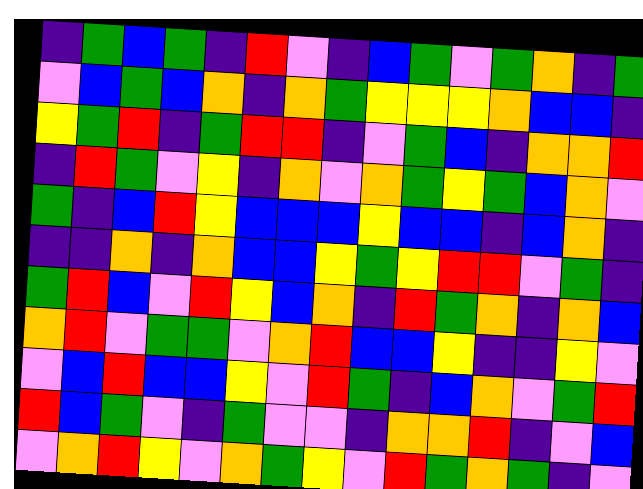[["indigo", "green", "blue", "green", "indigo", "red", "violet", "indigo", "blue", "green", "violet", "green", "orange", "indigo", "green"], ["violet", "blue", "green", "blue", "orange", "indigo", "orange", "green", "yellow", "yellow", "yellow", "orange", "blue", "blue", "indigo"], ["yellow", "green", "red", "indigo", "green", "red", "red", "indigo", "violet", "green", "blue", "indigo", "orange", "orange", "red"], ["indigo", "red", "green", "violet", "yellow", "indigo", "orange", "violet", "orange", "green", "yellow", "green", "blue", "orange", "violet"], ["green", "indigo", "blue", "red", "yellow", "blue", "blue", "blue", "yellow", "blue", "blue", "indigo", "blue", "orange", "indigo"], ["indigo", "indigo", "orange", "indigo", "orange", "blue", "blue", "yellow", "green", "yellow", "red", "red", "violet", "green", "indigo"], ["green", "red", "blue", "violet", "red", "yellow", "blue", "orange", "indigo", "red", "green", "orange", "indigo", "orange", "blue"], ["orange", "red", "violet", "green", "green", "violet", "orange", "red", "blue", "blue", "yellow", "indigo", "indigo", "yellow", "violet"], ["violet", "blue", "red", "blue", "blue", "yellow", "violet", "red", "green", "indigo", "blue", "orange", "violet", "green", "red"], ["red", "blue", "green", "violet", "indigo", "green", "violet", "violet", "indigo", "orange", "orange", "red", "indigo", "violet", "blue"], ["violet", "orange", "red", "yellow", "violet", "orange", "green", "yellow", "violet", "red", "green", "orange", "green", "indigo", "violet"]]